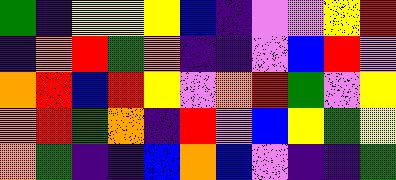[["green", "indigo", "yellow", "yellow", "yellow", "blue", "indigo", "violet", "violet", "yellow", "red"], ["indigo", "orange", "red", "green", "orange", "indigo", "indigo", "violet", "blue", "red", "violet"], ["orange", "red", "blue", "red", "yellow", "violet", "orange", "red", "green", "violet", "yellow"], ["orange", "red", "green", "orange", "indigo", "red", "violet", "blue", "yellow", "green", "yellow"], ["orange", "green", "indigo", "indigo", "blue", "orange", "blue", "violet", "indigo", "indigo", "green"]]